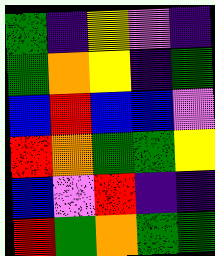[["green", "indigo", "yellow", "violet", "indigo"], ["green", "orange", "yellow", "indigo", "green"], ["blue", "red", "blue", "blue", "violet"], ["red", "orange", "green", "green", "yellow"], ["blue", "violet", "red", "indigo", "indigo"], ["red", "green", "orange", "green", "green"]]